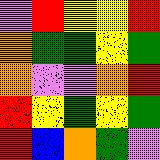[["violet", "red", "yellow", "yellow", "red"], ["orange", "green", "green", "yellow", "green"], ["orange", "violet", "violet", "orange", "red"], ["red", "yellow", "green", "yellow", "green"], ["red", "blue", "orange", "green", "violet"]]